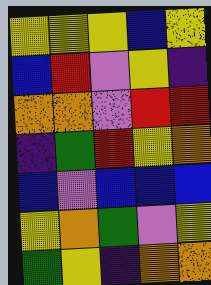[["yellow", "yellow", "yellow", "blue", "yellow"], ["blue", "red", "violet", "yellow", "indigo"], ["orange", "orange", "violet", "red", "red"], ["indigo", "green", "red", "yellow", "orange"], ["blue", "violet", "blue", "blue", "blue"], ["yellow", "orange", "green", "violet", "yellow"], ["green", "yellow", "indigo", "orange", "orange"]]